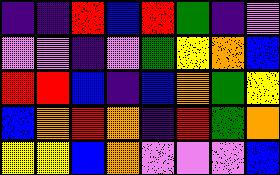[["indigo", "indigo", "red", "blue", "red", "green", "indigo", "violet"], ["violet", "violet", "indigo", "violet", "green", "yellow", "orange", "blue"], ["red", "red", "blue", "indigo", "blue", "orange", "green", "yellow"], ["blue", "orange", "red", "orange", "indigo", "red", "green", "orange"], ["yellow", "yellow", "blue", "orange", "violet", "violet", "violet", "blue"]]